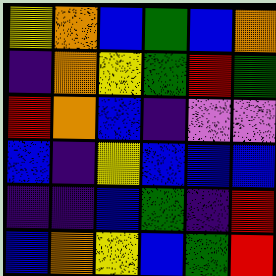[["yellow", "orange", "blue", "green", "blue", "orange"], ["indigo", "orange", "yellow", "green", "red", "green"], ["red", "orange", "blue", "indigo", "violet", "violet"], ["blue", "indigo", "yellow", "blue", "blue", "blue"], ["indigo", "indigo", "blue", "green", "indigo", "red"], ["blue", "orange", "yellow", "blue", "green", "red"]]